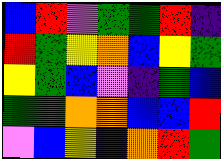[["blue", "red", "violet", "green", "green", "red", "indigo"], ["red", "green", "yellow", "orange", "blue", "yellow", "green"], ["yellow", "green", "blue", "violet", "indigo", "green", "blue"], ["green", "green", "orange", "orange", "blue", "blue", "red"], ["violet", "blue", "yellow", "indigo", "orange", "red", "green"]]